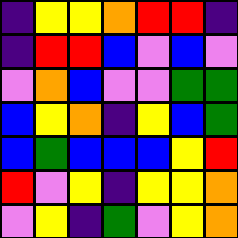[["indigo", "yellow", "yellow", "orange", "red", "red", "indigo"], ["indigo", "red", "red", "blue", "violet", "blue", "violet"], ["violet", "orange", "blue", "violet", "violet", "green", "green"], ["blue", "yellow", "orange", "indigo", "yellow", "blue", "green"], ["blue", "green", "blue", "blue", "blue", "yellow", "red"], ["red", "violet", "yellow", "indigo", "yellow", "yellow", "orange"], ["violet", "yellow", "indigo", "green", "violet", "yellow", "orange"]]